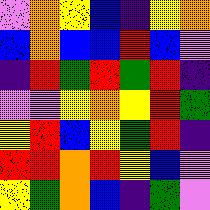[["violet", "orange", "yellow", "blue", "indigo", "yellow", "orange"], ["blue", "orange", "blue", "blue", "red", "blue", "violet"], ["indigo", "red", "green", "red", "green", "red", "indigo"], ["violet", "violet", "yellow", "orange", "yellow", "red", "green"], ["yellow", "red", "blue", "yellow", "green", "red", "indigo"], ["red", "red", "orange", "red", "yellow", "blue", "violet"], ["yellow", "green", "orange", "blue", "indigo", "green", "violet"]]